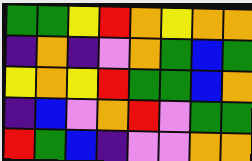[["green", "green", "yellow", "red", "orange", "yellow", "orange", "orange"], ["indigo", "orange", "indigo", "violet", "orange", "green", "blue", "green"], ["yellow", "orange", "yellow", "red", "green", "green", "blue", "orange"], ["indigo", "blue", "violet", "orange", "red", "violet", "green", "green"], ["red", "green", "blue", "indigo", "violet", "violet", "orange", "orange"]]